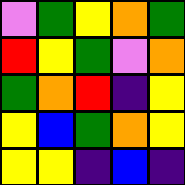[["violet", "green", "yellow", "orange", "green"], ["red", "yellow", "green", "violet", "orange"], ["green", "orange", "red", "indigo", "yellow"], ["yellow", "blue", "green", "orange", "yellow"], ["yellow", "yellow", "indigo", "blue", "indigo"]]